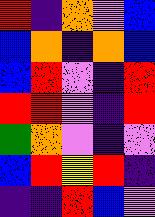[["red", "indigo", "orange", "violet", "blue"], ["blue", "orange", "indigo", "orange", "blue"], ["blue", "red", "violet", "indigo", "red"], ["red", "red", "violet", "indigo", "red"], ["green", "orange", "violet", "indigo", "violet"], ["blue", "red", "yellow", "red", "indigo"], ["indigo", "indigo", "red", "blue", "violet"]]